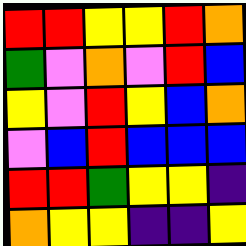[["red", "red", "yellow", "yellow", "red", "orange"], ["green", "violet", "orange", "violet", "red", "blue"], ["yellow", "violet", "red", "yellow", "blue", "orange"], ["violet", "blue", "red", "blue", "blue", "blue"], ["red", "red", "green", "yellow", "yellow", "indigo"], ["orange", "yellow", "yellow", "indigo", "indigo", "yellow"]]